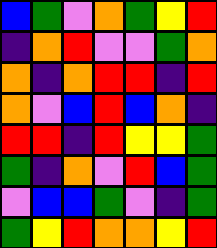[["blue", "green", "violet", "orange", "green", "yellow", "red"], ["indigo", "orange", "red", "violet", "violet", "green", "orange"], ["orange", "indigo", "orange", "red", "red", "indigo", "red"], ["orange", "violet", "blue", "red", "blue", "orange", "indigo"], ["red", "red", "indigo", "red", "yellow", "yellow", "green"], ["green", "indigo", "orange", "violet", "red", "blue", "green"], ["violet", "blue", "blue", "green", "violet", "indigo", "green"], ["green", "yellow", "red", "orange", "orange", "yellow", "red"]]